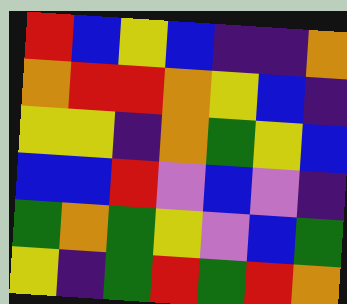[["red", "blue", "yellow", "blue", "indigo", "indigo", "orange"], ["orange", "red", "red", "orange", "yellow", "blue", "indigo"], ["yellow", "yellow", "indigo", "orange", "green", "yellow", "blue"], ["blue", "blue", "red", "violet", "blue", "violet", "indigo"], ["green", "orange", "green", "yellow", "violet", "blue", "green"], ["yellow", "indigo", "green", "red", "green", "red", "orange"]]